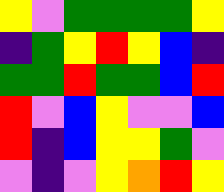[["yellow", "violet", "green", "green", "green", "green", "yellow"], ["indigo", "green", "yellow", "red", "yellow", "blue", "indigo"], ["green", "green", "red", "green", "green", "blue", "red"], ["red", "violet", "blue", "yellow", "violet", "violet", "blue"], ["red", "indigo", "blue", "yellow", "yellow", "green", "violet"], ["violet", "indigo", "violet", "yellow", "orange", "red", "yellow"]]